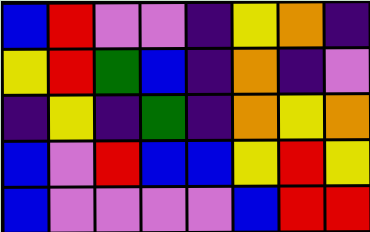[["blue", "red", "violet", "violet", "indigo", "yellow", "orange", "indigo"], ["yellow", "red", "green", "blue", "indigo", "orange", "indigo", "violet"], ["indigo", "yellow", "indigo", "green", "indigo", "orange", "yellow", "orange"], ["blue", "violet", "red", "blue", "blue", "yellow", "red", "yellow"], ["blue", "violet", "violet", "violet", "violet", "blue", "red", "red"]]